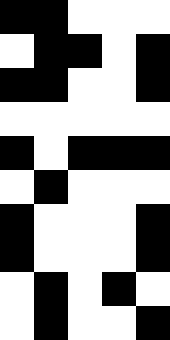[["black", "black", "white", "white", "white"], ["white", "black", "black", "white", "black"], ["black", "black", "white", "white", "black"], ["white", "white", "white", "white", "white"], ["black", "white", "black", "black", "black"], ["white", "black", "white", "white", "white"], ["black", "white", "white", "white", "black"], ["black", "white", "white", "white", "black"], ["white", "black", "white", "black", "white"], ["white", "black", "white", "white", "black"]]